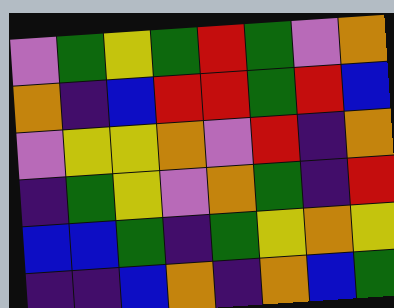[["violet", "green", "yellow", "green", "red", "green", "violet", "orange"], ["orange", "indigo", "blue", "red", "red", "green", "red", "blue"], ["violet", "yellow", "yellow", "orange", "violet", "red", "indigo", "orange"], ["indigo", "green", "yellow", "violet", "orange", "green", "indigo", "red"], ["blue", "blue", "green", "indigo", "green", "yellow", "orange", "yellow"], ["indigo", "indigo", "blue", "orange", "indigo", "orange", "blue", "green"]]